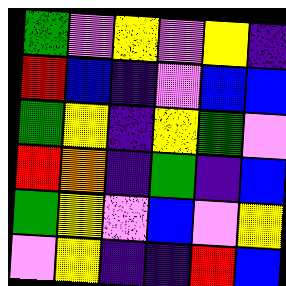[["green", "violet", "yellow", "violet", "yellow", "indigo"], ["red", "blue", "indigo", "violet", "blue", "blue"], ["green", "yellow", "indigo", "yellow", "green", "violet"], ["red", "orange", "indigo", "green", "indigo", "blue"], ["green", "yellow", "violet", "blue", "violet", "yellow"], ["violet", "yellow", "indigo", "indigo", "red", "blue"]]